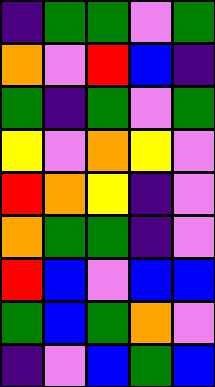[["indigo", "green", "green", "violet", "green"], ["orange", "violet", "red", "blue", "indigo"], ["green", "indigo", "green", "violet", "green"], ["yellow", "violet", "orange", "yellow", "violet"], ["red", "orange", "yellow", "indigo", "violet"], ["orange", "green", "green", "indigo", "violet"], ["red", "blue", "violet", "blue", "blue"], ["green", "blue", "green", "orange", "violet"], ["indigo", "violet", "blue", "green", "blue"]]